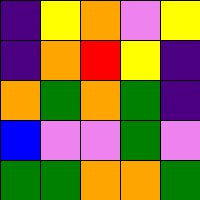[["indigo", "yellow", "orange", "violet", "yellow"], ["indigo", "orange", "red", "yellow", "indigo"], ["orange", "green", "orange", "green", "indigo"], ["blue", "violet", "violet", "green", "violet"], ["green", "green", "orange", "orange", "green"]]